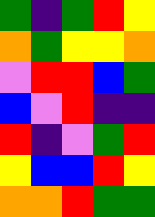[["green", "indigo", "green", "red", "yellow"], ["orange", "green", "yellow", "yellow", "orange"], ["violet", "red", "red", "blue", "green"], ["blue", "violet", "red", "indigo", "indigo"], ["red", "indigo", "violet", "green", "red"], ["yellow", "blue", "blue", "red", "yellow"], ["orange", "orange", "red", "green", "green"]]